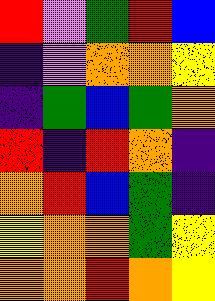[["red", "violet", "green", "red", "blue"], ["indigo", "violet", "orange", "orange", "yellow"], ["indigo", "green", "blue", "green", "orange"], ["red", "indigo", "red", "orange", "indigo"], ["orange", "red", "blue", "green", "indigo"], ["yellow", "orange", "orange", "green", "yellow"], ["orange", "orange", "red", "orange", "yellow"]]